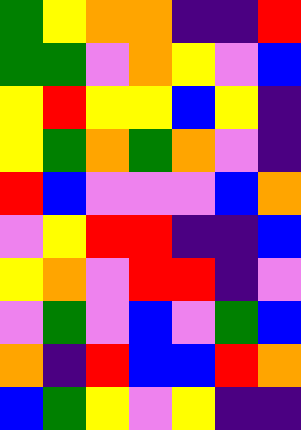[["green", "yellow", "orange", "orange", "indigo", "indigo", "red"], ["green", "green", "violet", "orange", "yellow", "violet", "blue"], ["yellow", "red", "yellow", "yellow", "blue", "yellow", "indigo"], ["yellow", "green", "orange", "green", "orange", "violet", "indigo"], ["red", "blue", "violet", "violet", "violet", "blue", "orange"], ["violet", "yellow", "red", "red", "indigo", "indigo", "blue"], ["yellow", "orange", "violet", "red", "red", "indigo", "violet"], ["violet", "green", "violet", "blue", "violet", "green", "blue"], ["orange", "indigo", "red", "blue", "blue", "red", "orange"], ["blue", "green", "yellow", "violet", "yellow", "indigo", "indigo"]]